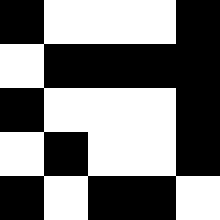[["black", "white", "white", "white", "black"], ["white", "black", "black", "black", "black"], ["black", "white", "white", "white", "black"], ["white", "black", "white", "white", "black"], ["black", "white", "black", "black", "white"]]